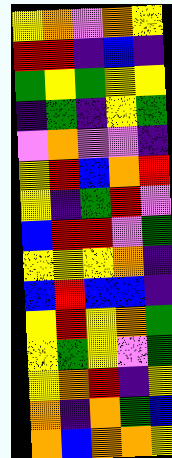[["yellow", "orange", "violet", "orange", "yellow"], ["red", "red", "indigo", "blue", "indigo"], ["green", "yellow", "green", "yellow", "yellow"], ["indigo", "green", "indigo", "yellow", "green"], ["violet", "orange", "violet", "violet", "indigo"], ["yellow", "red", "blue", "orange", "red"], ["yellow", "indigo", "green", "red", "violet"], ["blue", "red", "red", "violet", "green"], ["yellow", "yellow", "yellow", "orange", "indigo"], ["blue", "red", "blue", "blue", "indigo"], ["yellow", "red", "yellow", "orange", "green"], ["yellow", "green", "yellow", "violet", "green"], ["yellow", "orange", "red", "indigo", "yellow"], ["orange", "indigo", "orange", "green", "blue"], ["orange", "blue", "orange", "orange", "yellow"]]